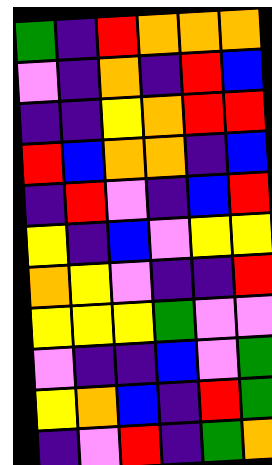[["green", "indigo", "red", "orange", "orange", "orange"], ["violet", "indigo", "orange", "indigo", "red", "blue"], ["indigo", "indigo", "yellow", "orange", "red", "red"], ["red", "blue", "orange", "orange", "indigo", "blue"], ["indigo", "red", "violet", "indigo", "blue", "red"], ["yellow", "indigo", "blue", "violet", "yellow", "yellow"], ["orange", "yellow", "violet", "indigo", "indigo", "red"], ["yellow", "yellow", "yellow", "green", "violet", "violet"], ["violet", "indigo", "indigo", "blue", "violet", "green"], ["yellow", "orange", "blue", "indigo", "red", "green"], ["indigo", "violet", "red", "indigo", "green", "orange"]]